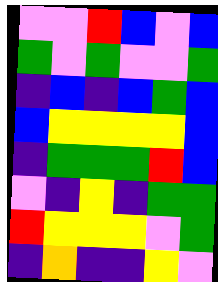[["violet", "violet", "red", "blue", "violet", "blue"], ["green", "violet", "green", "violet", "violet", "green"], ["indigo", "blue", "indigo", "blue", "green", "blue"], ["blue", "yellow", "yellow", "yellow", "yellow", "blue"], ["indigo", "green", "green", "green", "red", "blue"], ["violet", "indigo", "yellow", "indigo", "green", "green"], ["red", "yellow", "yellow", "yellow", "violet", "green"], ["indigo", "orange", "indigo", "indigo", "yellow", "violet"]]